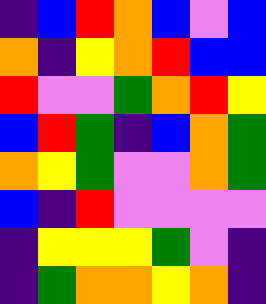[["indigo", "blue", "red", "orange", "blue", "violet", "blue"], ["orange", "indigo", "yellow", "orange", "red", "blue", "blue"], ["red", "violet", "violet", "green", "orange", "red", "yellow"], ["blue", "red", "green", "indigo", "blue", "orange", "green"], ["orange", "yellow", "green", "violet", "violet", "orange", "green"], ["blue", "indigo", "red", "violet", "violet", "violet", "violet"], ["indigo", "yellow", "yellow", "yellow", "green", "violet", "indigo"], ["indigo", "green", "orange", "orange", "yellow", "orange", "indigo"]]